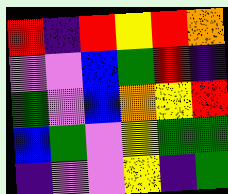[["red", "indigo", "red", "yellow", "red", "orange"], ["violet", "violet", "blue", "green", "red", "indigo"], ["green", "violet", "blue", "orange", "yellow", "red"], ["blue", "green", "violet", "yellow", "green", "green"], ["indigo", "violet", "violet", "yellow", "indigo", "green"]]